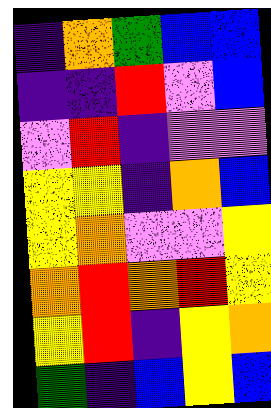[["indigo", "orange", "green", "blue", "blue"], ["indigo", "indigo", "red", "violet", "blue"], ["violet", "red", "indigo", "violet", "violet"], ["yellow", "yellow", "indigo", "orange", "blue"], ["yellow", "orange", "violet", "violet", "yellow"], ["orange", "red", "orange", "red", "yellow"], ["yellow", "red", "indigo", "yellow", "orange"], ["green", "indigo", "blue", "yellow", "blue"]]